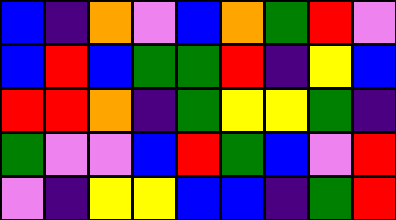[["blue", "indigo", "orange", "violet", "blue", "orange", "green", "red", "violet"], ["blue", "red", "blue", "green", "green", "red", "indigo", "yellow", "blue"], ["red", "red", "orange", "indigo", "green", "yellow", "yellow", "green", "indigo"], ["green", "violet", "violet", "blue", "red", "green", "blue", "violet", "red"], ["violet", "indigo", "yellow", "yellow", "blue", "blue", "indigo", "green", "red"]]